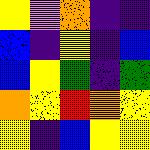[["yellow", "violet", "orange", "indigo", "indigo"], ["blue", "indigo", "yellow", "indigo", "blue"], ["blue", "yellow", "green", "indigo", "green"], ["orange", "yellow", "red", "orange", "yellow"], ["yellow", "indigo", "blue", "yellow", "yellow"]]